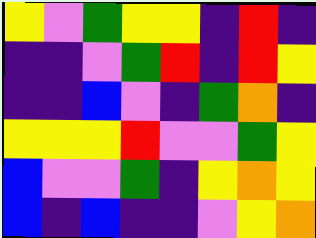[["yellow", "violet", "green", "yellow", "yellow", "indigo", "red", "indigo"], ["indigo", "indigo", "violet", "green", "red", "indigo", "red", "yellow"], ["indigo", "indigo", "blue", "violet", "indigo", "green", "orange", "indigo"], ["yellow", "yellow", "yellow", "red", "violet", "violet", "green", "yellow"], ["blue", "violet", "violet", "green", "indigo", "yellow", "orange", "yellow"], ["blue", "indigo", "blue", "indigo", "indigo", "violet", "yellow", "orange"]]